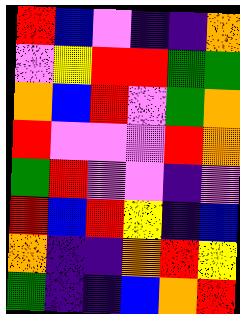[["red", "blue", "violet", "indigo", "indigo", "orange"], ["violet", "yellow", "red", "red", "green", "green"], ["orange", "blue", "red", "violet", "green", "orange"], ["red", "violet", "violet", "violet", "red", "orange"], ["green", "red", "violet", "violet", "indigo", "violet"], ["red", "blue", "red", "yellow", "indigo", "blue"], ["orange", "indigo", "indigo", "orange", "red", "yellow"], ["green", "indigo", "indigo", "blue", "orange", "red"]]